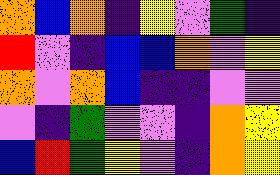[["orange", "blue", "orange", "indigo", "yellow", "violet", "green", "indigo"], ["red", "violet", "indigo", "blue", "blue", "orange", "violet", "yellow"], ["orange", "violet", "orange", "blue", "indigo", "indigo", "violet", "violet"], ["violet", "indigo", "green", "violet", "violet", "indigo", "orange", "yellow"], ["blue", "red", "green", "yellow", "violet", "indigo", "orange", "yellow"]]